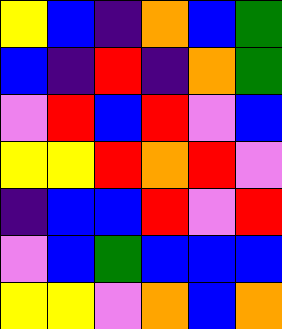[["yellow", "blue", "indigo", "orange", "blue", "green"], ["blue", "indigo", "red", "indigo", "orange", "green"], ["violet", "red", "blue", "red", "violet", "blue"], ["yellow", "yellow", "red", "orange", "red", "violet"], ["indigo", "blue", "blue", "red", "violet", "red"], ["violet", "blue", "green", "blue", "blue", "blue"], ["yellow", "yellow", "violet", "orange", "blue", "orange"]]